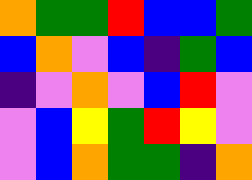[["orange", "green", "green", "red", "blue", "blue", "green"], ["blue", "orange", "violet", "blue", "indigo", "green", "blue"], ["indigo", "violet", "orange", "violet", "blue", "red", "violet"], ["violet", "blue", "yellow", "green", "red", "yellow", "violet"], ["violet", "blue", "orange", "green", "green", "indigo", "orange"]]